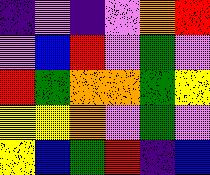[["indigo", "violet", "indigo", "violet", "orange", "red"], ["violet", "blue", "red", "violet", "green", "violet"], ["red", "green", "orange", "orange", "green", "yellow"], ["yellow", "yellow", "orange", "violet", "green", "violet"], ["yellow", "blue", "green", "red", "indigo", "blue"]]